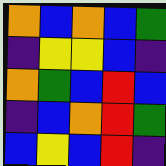[["orange", "blue", "orange", "blue", "green"], ["indigo", "yellow", "yellow", "blue", "indigo"], ["orange", "green", "blue", "red", "blue"], ["indigo", "blue", "orange", "red", "green"], ["blue", "yellow", "blue", "red", "indigo"]]